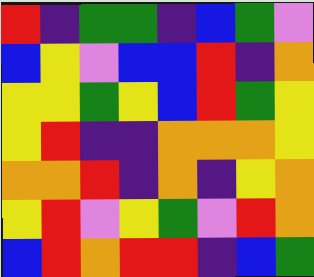[["red", "indigo", "green", "green", "indigo", "blue", "green", "violet"], ["blue", "yellow", "violet", "blue", "blue", "red", "indigo", "orange"], ["yellow", "yellow", "green", "yellow", "blue", "red", "green", "yellow"], ["yellow", "red", "indigo", "indigo", "orange", "orange", "orange", "yellow"], ["orange", "orange", "red", "indigo", "orange", "indigo", "yellow", "orange"], ["yellow", "red", "violet", "yellow", "green", "violet", "red", "orange"], ["blue", "red", "orange", "red", "red", "indigo", "blue", "green"]]